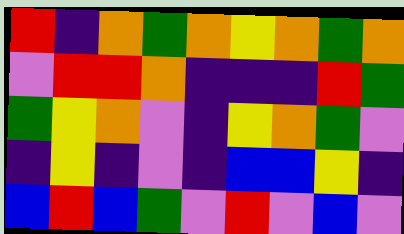[["red", "indigo", "orange", "green", "orange", "yellow", "orange", "green", "orange"], ["violet", "red", "red", "orange", "indigo", "indigo", "indigo", "red", "green"], ["green", "yellow", "orange", "violet", "indigo", "yellow", "orange", "green", "violet"], ["indigo", "yellow", "indigo", "violet", "indigo", "blue", "blue", "yellow", "indigo"], ["blue", "red", "blue", "green", "violet", "red", "violet", "blue", "violet"]]